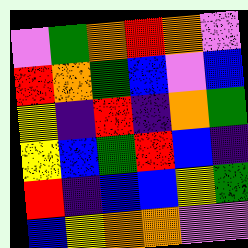[["violet", "green", "orange", "red", "orange", "violet"], ["red", "orange", "green", "blue", "violet", "blue"], ["yellow", "indigo", "red", "indigo", "orange", "green"], ["yellow", "blue", "green", "red", "blue", "indigo"], ["red", "indigo", "blue", "blue", "yellow", "green"], ["blue", "yellow", "orange", "orange", "violet", "violet"]]